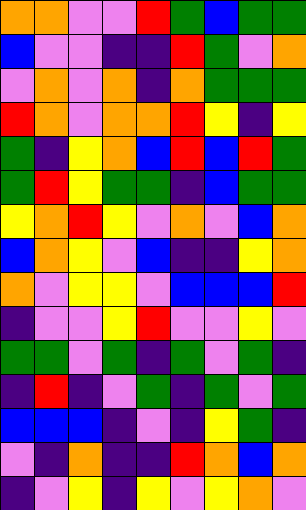[["orange", "orange", "violet", "violet", "red", "green", "blue", "green", "green"], ["blue", "violet", "violet", "indigo", "indigo", "red", "green", "violet", "orange"], ["violet", "orange", "violet", "orange", "indigo", "orange", "green", "green", "green"], ["red", "orange", "violet", "orange", "orange", "red", "yellow", "indigo", "yellow"], ["green", "indigo", "yellow", "orange", "blue", "red", "blue", "red", "green"], ["green", "red", "yellow", "green", "green", "indigo", "blue", "green", "green"], ["yellow", "orange", "red", "yellow", "violet", "orange", "violet", "blue", "orange"], ["blue", "orange", "yellow", "violet", "blue", "indigo", "indigo", "yellow", "orange"], ["orange", "violet", "yellow", "yellow", "violet", "blue", "blue", "blue", "red"], ["indigo", "violet", "violet", "yellow", "red", "violet", "violet", "yellow", "violet"], ["green", "green", "violet", "green", "indigo", "green", "violet", "green", "indigo"], ["indigo", "red", "indigo", "violet", "green", "indigo", "green", "violet", "green"], ["blue", "blue", "blue", "indigo", "violet", "indigo", "yellow", "green", "indigo"], ["violet", "indigo", "orange", "indigo", "indigo", "red", "orange", "blue", "orange"], ["indigo", "violet", "yellow", "indigo", "yellow", "violet", "yellow", "orange", "violet"]]